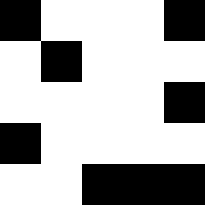[["black", "white", "white", "white", "black"], ["white", "black", "white", "white", "white"], ["white", "white", "white", "white", "black"], ["black", "white", "white", "white", "white"], ["white", "white", "black", "black", "black"]]